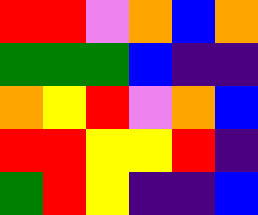[["red", "red", "violet", "orange", "blue", "orange"], ["green", "green", "green", "blue", "indigo", "indigo"], ["orange", "yellow", "red", "violet", "orange", "blue"], ["red", "red", "yellow", "yellow", "red", "indigo"], ["green", "red", "yellow", "indigo", "indigo", "blue"]]